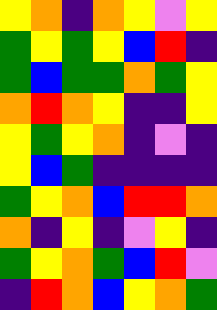[["yellow", "orange", "indigo", "orange", "yellow", "violet", "yellow"], ["green", "yellow", "green", "yellow", "blue", "red", "indigo"], ["green", "blue", "green", "green", "orange", "green", "yellow"], ["orange", "red", "orange", "yellow", "indigo", "indigo", "yellow"], ["yellow", "green", "yellow", "orange", "indigo", "violet", "indigo"], ["yellow", "blue", "green", "indigo", "indigo", "indigo", "indigo"], ["green", "yellow", "orange", "blue", "red", "red", "orange"], ["orange", "indigo", "yellow", "indigo", "violet", "yellow", "indigo"], ["green", "yellow", "orange", "green", "blue", "red", "violet"], ["indigo", "red", "orange", "blue", "yellow", "orange", "green"]]